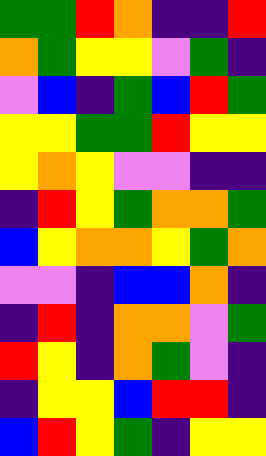[["green", "green", "red", "orange", "indigo", "indigo", "red"], ["orange", "green", "yellow", "yellow", "violet", "green", "indigo"], ["violet", "blue", "indigo", "green", "blue", "red", "green"], ["yellow", "yellow", "green", "green", "red", "yellow", "yellow"], ["yellow", "orange", "yellow", "violet", "violet", "indigo", "indigo"], ["indigo", "red", "yellow", "green", "orange", "orange", "green"], ["blue", "yellow", "orange", "orange", "yellow", "green", "orange"], ["violet", "violet", "indigo", "blue", "blue", "orange", "indigo"], ["indigo", "red", "indigo", "orange", "orange", "violet", "green"], ["red", "yellow", "indigo", "orange", "green", "violet", "indigo"], ["indigo", "yellow", "yellow", "blue", "red", "red", "indigo"], ["blue", "red", "yellow", "green", "indigo", "yellow", "yellow"]]